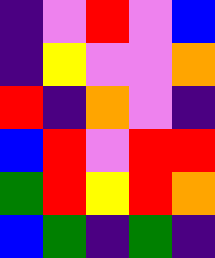[["indigo", "violet", "red", "violet", "blue"], ["indigo", "yellow", "violet", "violet", "orange"], ["red", "indigo", "orange", "violet", "indigo"], ["blue", "red", "violet", "red", "red"], ["green", "red", "yellow", "red", "orange"], ["blue", "green", "indigo", "green", "indigo"]]